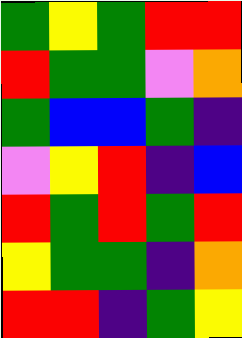[["green", "yellow", "green", "red", "red"], ["red", "green", "green", "violet", "orange"], ["green", "blue", "blue", "green", "indigo"], ["violet", "yellow", "red", "indigo", "blue"], ["red", "green", "red", "green", "red"], ["yellow", "green", "green", "indigo", "orange"], ["red", "red", "indigo", "green", "yellow"]]